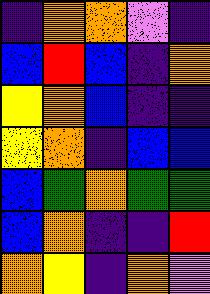[["indigo", "orange", "orange", "violet", "indigo"], ["blue", "red", "blue", "indigo", "orange"], ["yellow", "orange", "blue", "indigo", "indigo"], ["yellow", "orange", "indigo", "blue", "blue"], ["blue", "green", "orange", "green", "green"], ["blue", "orange", "indigo", "indigo", "red"], ["orange", "yellow", "indigo", "orange", "violet"]]